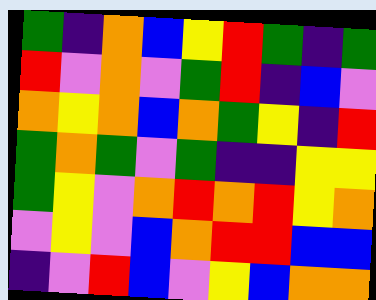[["green", "indigo", "orange", "blue", "yellow", "red", "green", "indigo", "green"], ["red", "violet", "orange", "violet", "green", "red", "indigo", "blue", "violet"], ["orange", "yellow", "orange", "blue", "orange", "green", "yellow", "indigo", "red"], ["green", "orange", "green", "violet", "green", "indigo", "indigo", "yellow", "yellow"], ["green", "yellow", "violet", "orange", "red", "orange", "red", "yellow", "orange"], ["violet", "yellow", "violet", "blue", "orange", "red", "red", "blue", "blue"], ["indigo", "violet", "red", "blue", "violet", "yellow", "blue", "orange", "orange"]]